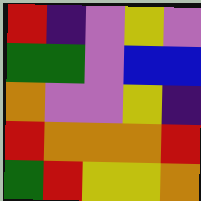[["red", "indigo", "violet", "yellow", "violet"], ["green", "green", "violet", "blue", "blue"], ["orange", "violet", "violet", "yellow", "indigo"], ["red", "orange", "orange", "orange", "red"], ["green", "red", "yellow", "yellow", "orange"]]